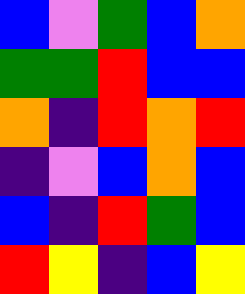[["blue", "violet", "green", "blue", "orange"], ["green", "green", "red", "blue", "blue"], ["orange", "indigo", "red", "orange", "red"], ["indigo", "violet", "blue", "orange", "blue"], ["blue", "indigo", "red", "green", "blue"], ["red", "yellow", "indigo", "blue", "yellow"]]